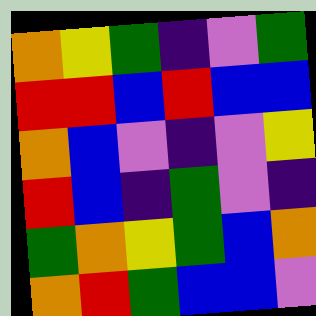[["orange", "yellow", "green", "indigo", "violet", "green"], ["red", "red", "blue", "red", "blue", "blue"], ["orange", "blue", "violet", "indigo", "violet", "yellow"], ["red", "blue", "indigo", "green", "violet", "indigo"], ["green", "orange", "yellow", "green", "blue", "orange"], ["orange", "red", "green", "blue", "blue", "violet"]]